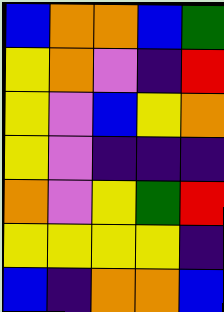[["blue", "orange", "orange", "blue", "green"], ["yellow", "orange", "violet", "indigo", "red"], ["yellow", "violet", "blue", "yellow", "orange"], ["yellow", "violet", "indigo", "indigo", "indigo"], ["orange", "violet", "yellow", "green", "red"], ["yellow", "yellow", "yellow", "yellow", "indigo"], ["blue", "indigo", "orange", "orange", "blue"]]